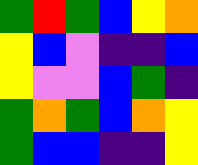[["green", "red", "green", "blue", "yellow", "orange"], ["yellow", "blue", "violet", "indigo", "indigo", "blue"], ["yellow", "violet", "violet", "blue", "green", "indigo"], ["green", "orange", "green", "blue", "orange", "yellow"], ["green", "blue", "blue", "indigo", "indigo", "yellow"]]